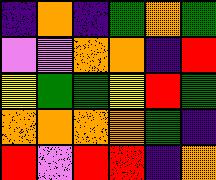[["indigo", "orange", "indigo", "green", "orange", "green"], ["violet", "violet", "orange", "orange", "indigo", "red"], ["yellow", "green", "green", "yellow", "red", "green"], ["orange", "orange", "orange", "orange", "green", "indigo"], ["red", "violet", "red", "red", "indigo", "orange"]]